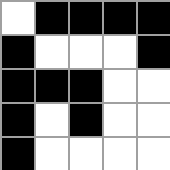[["white", "black", "black", "black", "black"], ["black", "white", "white", "white", "black"], ["black", "black", "black", "white", "white"], ["black", "white", "black", "white", "white"], ["black", "white", "white", "white", "white"]]